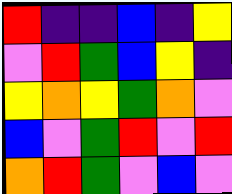[["red", "indigo", "indigo", "blue", "indigo", "yellow"], ["violet", "red", "green", "blue", "yellow", "indigo"], ["yellow", "orange", "yellow", "green", "orange", "violet"], ["blue", "violet", "green", "red", "violet", "red"], ["orange", "red", "green", "violet", "blue", "violet"]]